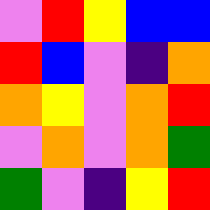[["violet", "red", "yellow", "blue", "blue"], ["red", "blue", "violet", "indigo", "orange"], ["orange", "yellow", "violet", "orange", "red"], ["violet", "orange", "violet", "orange", "green"], ["green", "violet", "indigo", "yellow", "red"]]